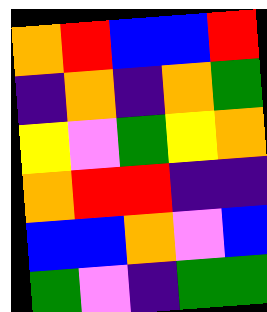[["orange", "red", "blue", "blue", "red"], ["indigo", "orange", "indigo", "orange", "green"], ["yellow", "violet", "green", "yellow", "orange"], ["orange", "red", "red", "indigo", "indigo"], ["blue", "blue", "orange", "violet", "blue"], ["green", "violet", "indigo", "green", "green"]]